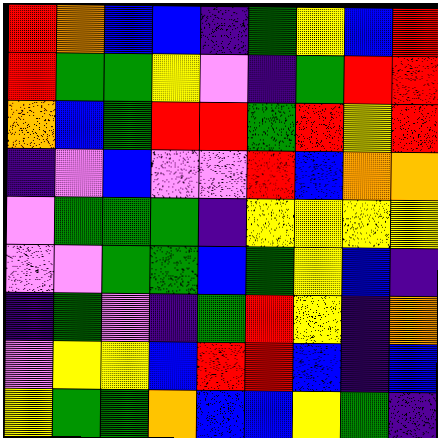[["red", "orange", "blue", "blue", "indigo", "green", "yellow", "blue", "red"], ["red", "green", "green", "yellow", "violet", "indigo", "green", "red", "red"], ["orange", "blue", "green", "red", "red", "green", "red", "yellow", "red"], ["indigo", "violet", "blue", "violet", "violet", "red", "blue", "orange", "orange"], ["violet", "green", "green", "green", "indigo", "yellow", "yellow", "yellow", "yellow"], ["violet", "violet", "green", "green", "blue", "green", "yellow", "blue", "indigo"], ["indigo", "green", "violet", "indigo", "green", "red", "yellow", "indigo", "orange"], ["violet", "yellow", "yellow", "blue", "red", "red", "blue", "indigo", "blue"], ["yellow", "green", "green", "orange", "blue", "blue", "yellow", "green", "indigo"]]